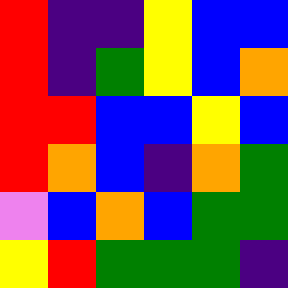[["red", "indigo", "indigo", "yellow", "blue", "blue"], ["red", "indigo", "green", "yellow", "blue", "orange"], ["red", "red", "blue", "blue", "yellow", "blue"], ["red", "orange", "blue", "indigo", "orange", "green"], ["violet", "blue", "orange", "blue", "green", "green"], ["yellow", "red", "green", "green", "green", "indigo"]]